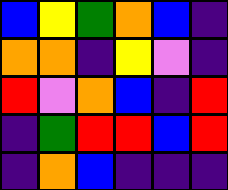[["blue", "yellow", "green", "orange", "blue", "indigo"], ["orange", "orange", "indigo", "yellow", "violet", "indigo"], ["red", "violet", "orange", "blue", "indigo", "red"], ["indigo", "green", "red", "red", "blue", "red"], ["indigo", "orange", "blue", "indigo", "indigo", "indigo"]]